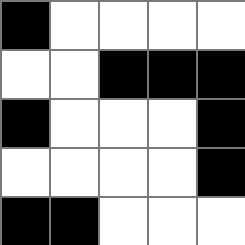[["black", "white", "white", "white", "white"], ["white", "white", "black", "black", "black"], ["black", "white", "white", "white", "black"], ["white", "white", "white", "white", "black"], ["black", "black", "white", "white", "white"]]